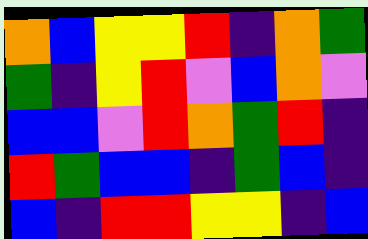[["orange", "blue", "yellow", "yellow", "red", "indigo", "orange", "green"], ["green", "indigo", "yellow", "red", "violet", "blue", "orange", "violet"], ["blue", "blue", "violet", "red", "orange", "green", "red", "indigo"], ["red", "green", "blue", "blue", "indigo", "green", "blue", "indigo"], ["blue", "indigo", "red", "red", "yellow", "yellow", "indigo", "blue"]]